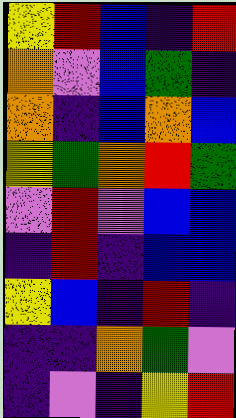[["yellow", "red", "blue", "indigo", "red"], ["orange", "violet", "blue", "green", "indigo"], ["orange", "indigo", "blue", "orange", "blue"], ["yellow", "green", "orange", "red", "green"], ["violet", "red", "violet", "blue", "blue"], ["indigo", "red", "indigo", "blue", "blue"], ["yellow", "blue", "indigo", "red", "indigo"], ["indigo", "indigo", "orange", "green", "violet"], ["indigo", "violet", "indigo", "yellow", "red"]]